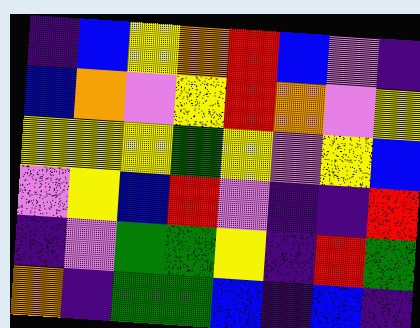[["indigo", "blue", "yellow", "orange", "red", "blue", "violet", "indigo"], ["blue", "orange", "violet", "yellow", "red", "orange", "violet", "yellow"], ["yellow", "yellow", "yellow", "green", "yellow", "violet", "yellow", "blue"], ["violet", "yellow", "blue", "red", "violet", "indigo", "indigo", "red"], ["indigo", "violet", "green", "green", "yellow", "indigo", "red", "green"], ["orange", "indigo", "green", "green", "blue", "indigo", "blue", "indigo"]]